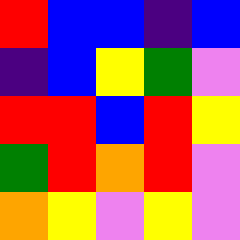[["red", "blue", "blue", "indigo", "blue"], ["indigo", "blue", "yellow", "green", "violet"], ["red", "red", "blue", "red", "yellow"], ["green", "red", "orange", "red", "violet"], ["orange", "yellow", "violet", "yellow", "violet"]]